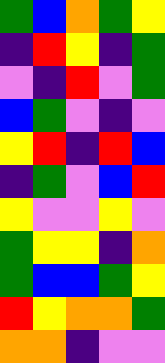[["green", "blue", "orange", "green", "yellow"], ["indigo", "red", "yellow", "indigo", "green"], ["violet", "indigo", "red", "violet", "green"], ["blue", "green", "violet", "indigo", "violet"], ["yellow", "red", "indigo", "red", "blue"], ["indigo", "green", "violet", "blue", "red"], ["yellow", "violet", "violet", "yellow", "violet"], ["green", "yellow", "yellow", "indigo", "orange"], ["green", "blue", "blue", "green", "yellow"], ["red", "yellow", "orange", "orange", "green"], ["orange", "orange", "indigo", "violet", "violet"]]